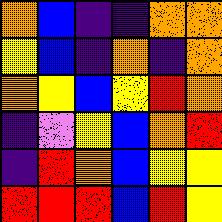[["orange", "blue", "indigo", "indigo", "orange", "orange"], ["yellow", "blue", "indigo", "orange", "indigo", "orange"], ["orange", "yellow", "blue", "yellow", "red", "orange"], ["indigo", "violet", "yellow", "blue", "orange", "red"], ["indigo", "red", "orange", "blue", "yellow", "yellow"], ["red", "red", "red", "blue", "red", "yellow"]]